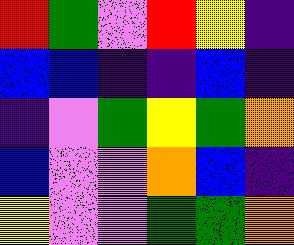[["red", "green", "violet", "red", "yellow", "indigo"], ["blue", "blue", "indigo", "indigo", "blue", "indigo"], ["indigo", "violet", "green", "yellow", "green", "orange"], ["blue", "violet", "violet", "orange", "blue", "indigo"], ["yellow", "violet", "violet", "green", "green", "orange"]]